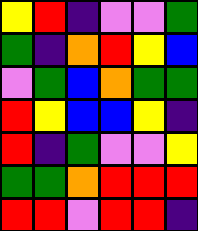[["yellow", "red", "indigo", "violet", "violet", "green"], ["green", "indigo", "orange", "red", "yellow", "blue"], ["violet", "green", "blue", "orange", "green", "green"], ["red", "yellow", "blue", "blue", "yellow", "indigo"], ["red", "indigo", "green", "violet", "violet", "yellow"], ["green", "green", "orange", "red", "red", "red"], ["red", "red", "violet", "red", "red", "indigo"]]